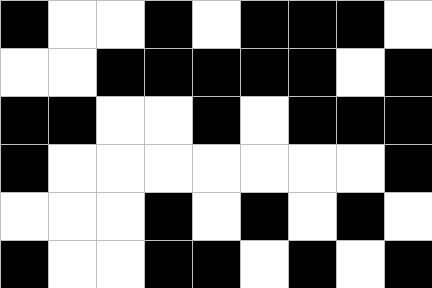[["black", "white", "white", "black", "white", "black", "black", "black", "white"], ["white", "white", "black", "black", "black", "black", "black", "white", "black"], ["black", "black", "white", "white", "black", "white", "black", "black", "black"], ["black", "white", "white", "white", "white", "white", "white", "white", "black"], ["white", "white", "white", "black", "white", "black", "white", "black", "white"], ["black", "white", "white", "black", "black", "white", "black", "white", "black"]]